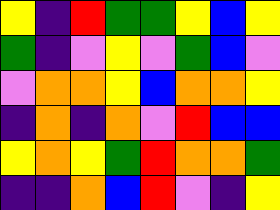[["yellow", "indigo", "red", "green", "green", "yellow", "blue", "yellow"], ["green", "indigo", "violet", "yellow", "violet", "green", "blue", "violet"], ["violet", "orange", "orange", "yellow", "blue", "orange", "orange", "yellow"], ["indigo", "orange", "indigo", "orange", "violet", "red", "blue", "blue"], ["yellow", "orange", "yellow", "green", "red", "orange", "orange", "green"], ["indigo", "indigo", "orange", "blue", "red", "violet", "indigo", "yellow"]]